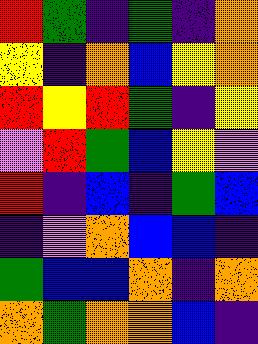[["red", "green", "indigo", "green", "indigo", "orange"], ["yellow", "indigo", "orange", "blue", "yellow", "orange"], ["red", "yellow", "red", "green", "indigo", "yellow"], ["violet", "red", "green", "blue", "yellow", "violet"], ["red", "indigo", "blue", "indigo", "green", "blue"], ["indigo", "violet", "orange", "blue", "blue", "indigo"], ["green", "blue", "blue", "orange", "indigo", "orange"], ["orange", "green", "orange", "orange", "blue", "indigo"]]